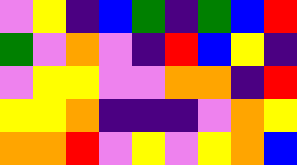[["violet", "yellow", "indigo", "blue", "green", "indigo", "green", "blue", "red"], ["green", "violet", "orange", "violet", "indigo", "red", "blue", "yellow", "indigo"], ["violet", "yellow", "yellow", "violet", "violet", "orange", "orange", "indigo", "red"], ["yellow", "yellow", "orange", "indigo", "indigo", "indigo", "violet", "orange", "yellow"], ["orange", "orange", "red", "violet", "yellow", "violet", "yellow", "orange", "blue"]]